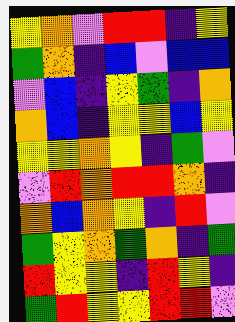[["yellow", "orange", "violet", "red", "red", "indigo", "yellow"], ["green", "orange", "indigo", "blue", "violet", "blue", "blue"], ["violet", "blue", "indigo", "yellow", "green", "indigo", "orange"], ["orange", "blue", "indigo", "yellow", "yellow", "blue", "yellow"], ["yellow", "yellow", "orange", "yellow", "indigo", "green", "violet"], ["violet", "red", "orange", "red", "red", "orange", "indigo"], ["orange", "blue", "orange", "yellow", "indigo", "red", "violet"], ["green", "yellow", "orange", "green", "orange", "indigo", "green"], ["red", "yellow", "yellow", "indigo", "red", "yellow", "indigo"], ["green", "red", "yellow", "yellow", "red", "red", "violet"]]